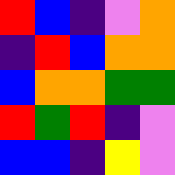[["red", "blue", "indigo", "violet", "orange"], ["indigo", "red", "blue", "orange", "orange"], ["blue", "orange", "orange", "green", "green"], ["red", "green", "red", "indigo", "violet"], ["blue", "blue", "indigo", "yellow", "violet"]]